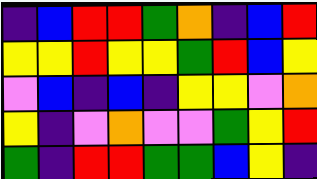[["indigo", "blue", "red", "red", "green", "orange", "indigo", "blue", "red"], ["yellow", "yellow", "red", "yellow", "yellow", "green", "red", "blue", "yellow"], ["violet", "blue", "indigo", "blue", "indigo", "yellow", "yellow", "violet", "orange"], ["yellow", "indigo", "violet", "orange", "violet", "violet", "green", "yellow", "red"], ["green", "indigo", "red", "red", "green", "green", "blue", "yellow", "indigo"]]